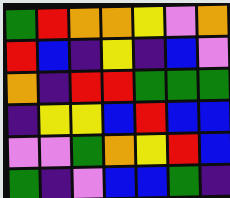[["green", "red", "orange", "orange", "yellow", "violet", "orange"], ["red", "blue", "indigo", "yellow", "indigo", "blue", "violet"], ["orange", "indigo", "red", "red", "green", "green", "green"], ["indigo", "yellow", "yellow", "blue", "red", "blue", "blue"], ["violet", "violet", "green", "orange", "yellow", "red", "blue"], ["green", "indigo", "violet", "blue", "blue", "green", "indigo"]]